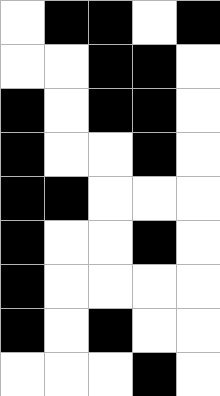[["white", "black", "black", "white", "black"], ["white", "white", "black", "black", "white"], ["black", "white", "black", "black", "white"], ["black", "white", "white", "black", "white"], ["black", "black", "white", "white", "white"], ["black", "white", "white", "black", "white"], ["black", "white", "white", "white", "white"], ["black", "white", "black", "white", "white"], ["white", "white", "white", "black", "white"]]